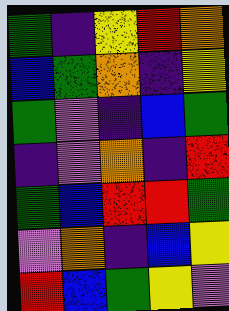[["green", "indigo", "yellow", "red", "orange"], ["blue", "green", "orange", "indigo", "yellow"], ["green", "violet", "indigo", "blue", "green"], ["indigo", "violet", "orange", "indigo", "red"], ["green", "blue", "red", "red", "green"], ["violet", "orange", "indigo", "blue", "yellow"], ["red", "blue", "green", "yellow", "violet"]]